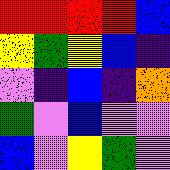[["red", "red", "red", "red", "blue"], ["yellow", "green", "yellow", "blue", "indigo"], ["violet", "indigo", "blue", "indigo", "orange"], ["green", "violet", "blue", "violet", "violet"], ["blue", "violet", "yellow", "green", "violet"]]